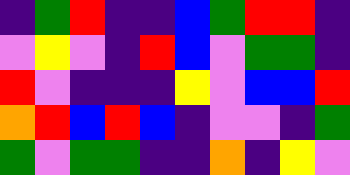[["indigo", "green", "red", "indigo", "indigo", "blue", "green", "red", "red", "indigo"], ["violet", "yellow", "violet", "indigo", "red", "blue", "violet", "green", "green", "indigo"], ["red", "violet", "indigo", "indigo", "indigo", "yellow", "violet", "blue", "blue", "red"], ["orange", "red", "blue", "red", "blue", "indigo", "violet", "violet", "indigo", "green"], ["green", "violet", "green", "green", "indigo", "indigo", "orange", "indigo", "yellow", "violet"]]